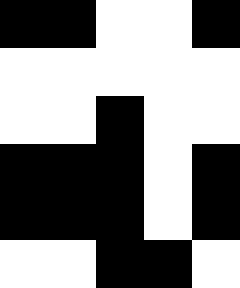[["black", "black", "white", "white", "black"], ["white", "white", "white", "white", "white"], ["white", "white", "black", "white", "white"], ["black", "black", "black", "white", "black"], ["black", "black", "black", "white", "black"], ["white", "white", "black", "black", "white"]]